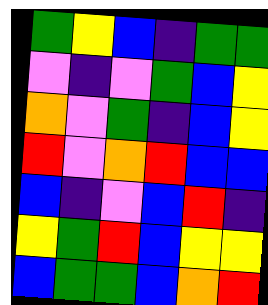[["green", "yellow", "blue", "indigo", "green", "green"], ["violet", "indigo", "violet", "green", "blue", "yellow"], ["orange", "violet", "green", "indigo", "blue", "yellow"], ["red", "violet", "orange", "red", "blue", "blue"], ["blue", "indigo", "violet", "blue", "red", "indigo"], ["yellow", "green", "red", "blue", "yellow", "yellow"], ["blue", "green", "green", "blue", "orange", "red"]]